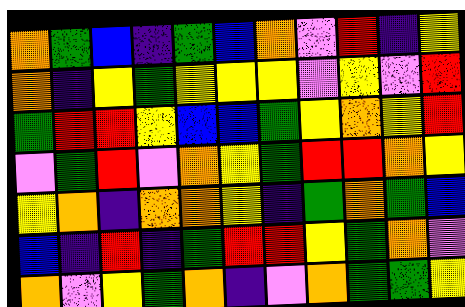[["orange", "green", "blue", "indigo", "green", "blue", "orange", "violet", "red", "indigo", "yellow"], ["orange", "indigo", "yellow", "green", "yellow", "yellow", "yellow", "violet", "yellow", "violet", "red"], ["green", "red", "red", "yellow", "blue", "blue", "green", "yellow", "orange", "yellow", "red"], ["violet", "green", "red", "violet", "orange", "yellow", "green", "red", "red", "orange", "yellow"], ["yellow", "orange", "indigo", "orange", "orange", "yellow", "indigo", "green", "orange", "green", "blue"], ["blue", "indigo", "red", "indigo", "green", "red", "red", "yellow", "green", "orange", "violet"], ["orange", "violet", "yellow", "green", "orange", "indigo", "violet", "orange", "green", "green", "yellow"]]